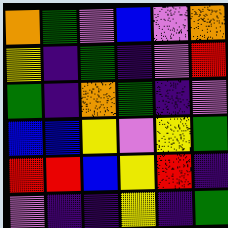[["orange", "green", "violet", "blue", "violet", "orange"], ["yellow", "indigo", "green", "indigo", "violet", "red"], ["green", "indigo", "orange", "green", "indigo", "violet"], ["blue", "blue", "yellow", "violet", "yellow", "green"], ["red", "red", "blue", "yellow", "red", "indigo"], ["violet", "indigo", "indigo", "yellow", "indigo", "green"]]